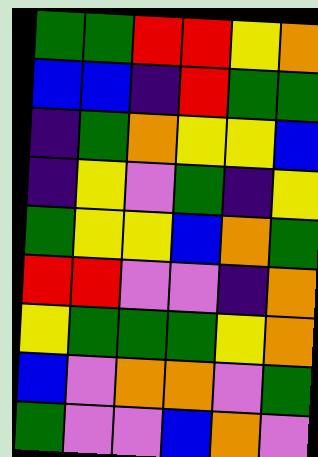[["green", "green", "red", "red", "yellow", "orange"], ["blue", "blue", "indigo", "red", "green", "green"], ["indigo", "green", "orange", "yellow", "yellow", "blue"], ["indigo", "yellow", "violet", "green", "indigo", "yellow"], ["green", "yellow", "yellow", "blue", "orange", "green"], ["red", "red", "violet", "violet", "indigo", "orange"], ["yellow", "green", "green", "green", "yellow", "orange"], ["blue", "violet", "orange", "orange", "violet", "green"], ["green", "violet", "violet", "blue", "orange", "violet"]]